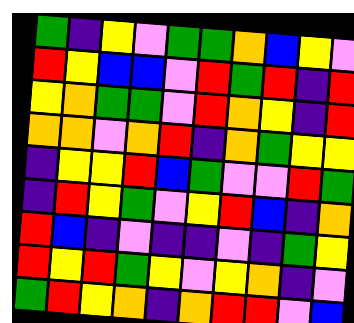[["green", "indigo", "yellow", "violet", "green", "green", "orange", "blue", "yellow", "violet"], ["red", "yellow", "blue", "blue", "violet", "red", "green", "red", "indigo", "red"], ["yellow", "orange", "green", "green", "violet", "red", "orange", "yellow", "indigo", "red"], ["orange", "orange", "violet", "orange", "red", "indigo", "orange", "green", "yellow", "yellow"], ["indigo", "yellow", "yellow", "red", "blue", "green", "violet", "violet", "red", "green"], ["indigo", "red", "yellow", "green", "violet", "yellow", "red", "blue", "indigo", "orange"], ["red", "blue", "indigo", "violet", "indigo", "indigo", "violet", "indigo", "green", "yellow"], ["red", "yellow", "red", "green", "yellow", "violet", "yellow", "orange", "indigo", "violet"], ["green", "red", "yellow", "orange", "indigo", "orange", "red", "red", "violet", "blue"]]